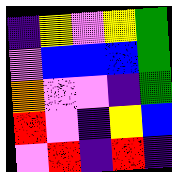[["indigo", "yellow", "violet", "yellow", "green"], ["violet", "blue", "blue", "blue", "green"], ["orange", "violet", "violet", "indigo", "green"], ["red", "violet", "indigo", "yellow", "blue"], ["violet", "red", "indigo", "red", "indigo"]]